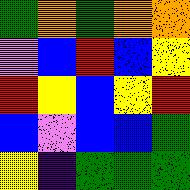[["green", "orange", "green", "orange", "orange"], ["violet", "blue", "red", "blue", "yellow"], ["red", "yellow", "blue", "yellow", "red"], ["blue", "violet", "blue", "blue", "green"], ["yellow", "indigo", "green", "green", "green"]]